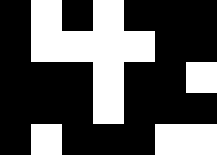[["black", "white", "black", "white", "black", "black", "black"], ["black", "white", "white", "white", "white", "black", "black"], ["black", "black", "black", "white", "black", "black", "white"], ["black", "black", "black", "white", "black", "black", "black"], ["black", "white", "black", "black", "black", "white", "white"]]